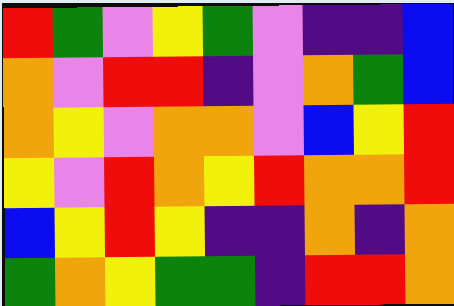[["red", "green", "violet", "yellow", "green", "violet", "indigo", "indigo", "blue"], ["orange", "violet", "red", "red", "indigo", "violet", "orange", "green", "blue"], ["orange", "yellow", "violet", "orange", "orange", "violet", "blue", "yellow", "red"], ["yellow", "violet", "red", "orange", "yellow", "red", "orange", "orange", "red"], ["blue", "yellow", "red", "yellow", "indigo", "indigo", "orange", "indigo", "orange"], ["green", "orange", "yellow", "green", "green", "indigo", "red", "red", "orange"]]